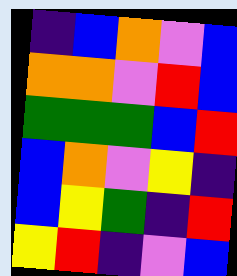[["indigo", "blue", "orange", "violet", "blue"], ["orange", "orange", "violet", "red", "blue"], ["green", "green", "green", "blue", "red"], ["blue", "orange", "violet", "yellow", "indigo"], ["blue", "yellow", "green", "indigo", "red"], ["yellow", "red", "indigo", "violet", "blue"]]